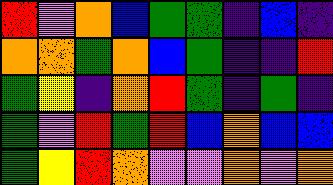[["red", "violet", "orange", "blue", "green", "green", "indigo", "blue", "indigo"], ["orange", "orange", "green", "orange", "blue", "green", "indigo", "indigo", "red"], ["green", "yellow", "indigo", "orange", "red", "green", "indigo", "green", "indigo"], ["green", "violet", "red", "green", "red", "blue", "orange", "blue", "blue"], ["green", "yellow", "red", "orange", "violet", "violet", "orange", "violet", "orange"]]